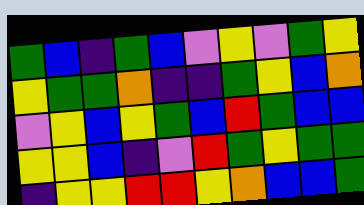[["green", "blue", "indigo", "green", "blue", "violet", "yellow", "violet", "green", "yellow"], ["yellow", "green", "green", "orange", "indigo", "indigo", "green", "yellow", "blue", "orange"], ["violet", "yellow", "blue", "yellow", "green", "blue", "red", "green", "blue", "blue"], ["yellow", "yellow", "blue", "indigo", "violet", "red", "green", "yellow", "green", "green"], ["indigo", "yellow", "yellow", "red", "red", "yellow", "orange", "blue", "blue", "green"]]